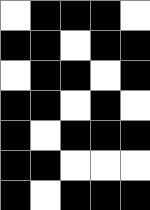[["white", "black", "black", "black", "white"], ["black", "black", "white", "black", "black"], ["white", "black", "black", "white", "black"], ["black", "black", "white", "black", "white"], ["black", "white", "black", "black", "black"], ["black", "black", "white", "white", "white"], ["black", "white", "black", "black", "black"]]